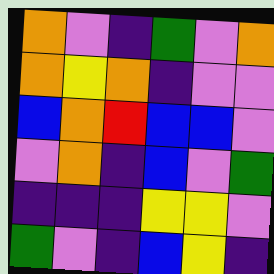[["orange", "violet", "indigo", "green", "violet", "orange"], ["orange", "yellow", "orange", "indigo", "violet", "violet"], ["blue", "orange", "red", "blue", "blue", "violet"], ["violet", "orange", "indigo", "blue", "violet", "green"], ["indigo", "indigo", "indigo", "yellow", "yellow", "violet"], ["green", "violet", "indigo", "blue", "yellow", "indigo"]]